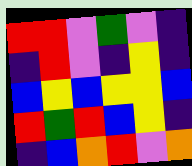[["red", "red", "violet", "green", "violet", "indigo"], ["indigo", "red", "violet", "indigo", "yellow", "indigo"], ["blue", "yellow", "blue", "yellow", "yellow", "blue"], ["red", "green", "red", "blue", "yellow", "indigo"], ["indigo", "blue", "orange", "red", "violet", "orange"]]